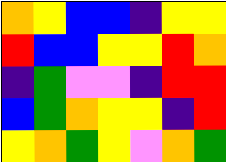[["orange", "yellow", "blue", "blue", "indigo", "yellow", "yellow"], ["red", "blue", "blue", "yellow", "yellow", "red", "orange"], ["indigo", "green", "violet", "violet", "indigo", "red", "red"], ["blue", "green", "orange", "yellow", "yellow", "indigo", "red"], ["yellow", "orange", "green", "yellow", "violet", "orange", "green"]]